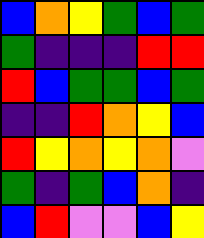[["blue", "orange", "yellow", "green", "blue", "green"], ["green", "indigo", "indigo", "indigo", "red", "red"], ["red", "blue", "green", "green", "blue", "green"], ["indigo", "indigo", "red", "orange", "yellow", "blue"], ["red", "yellow", "orange", "yellow", "orange", "violet"], ["green", "indigo", "green", "blue", "orange", "indigo"], ["blue", "red", "violet", "violet", "blue", "yellow"]]